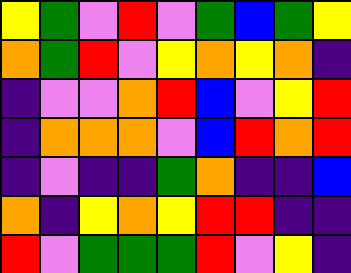[["yellow", "green", "violet", "red", "violet", "green", "blue", "green", "yellow"], ["orange", "green", "red", "violet", "yellow", "orange", "yellow", "orange", "indigo"], ["indigo", "violet", "violet", "orange", "red", "blue", "violet", "yellow", "red"], ["indigo", "orange", "orange", "orange", "violet", "blue", "red", "orange", "red"], ["indigo", "violet", "indigo", "indigo", "green", "orange", "indigo", "indigo", "blue"], ["orange", "indigo", "yellow", "orange", "yellow", "red", "red", "indigo", "indigo"], ["red", "violet", "green", "green", "green", "red", "violet", "yellow", "indigo"]]